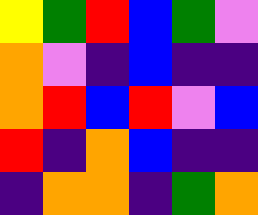[["yellow", "green", "red", "blue", "green", "violet"], ["orange", "violet", "indigo", "blue", "indigo", "indigo"], ["orange", "red", "blue", "red", "violet", "blue"], ["red", "indigo", "orange", "blue", "indigo", "indigo"], ["indigo", "orange", "orange", "indigo", "green", "orange"]]